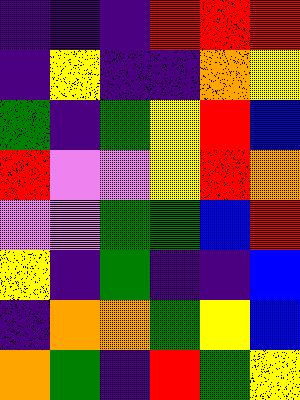[["indigo", "indigo", "indigo", "red", "red", "red"], ["indigo", "yellow", "indigo", "indigo", "orange", "yellow"], ["green", "indigo", "green", "yellow", "red", "blue"], ["red", "violet", "violet", "yellow", "red", "orange"], ["violet", "violet", "green", "green", "blue", "red"], ["yellow", "indigo", "green", "indigo", "indigo", "blue"], ["indigo", "orange", "orange", "green", "yellow", "blue"], ["orange", "green", "indigo", "red", "green", "yellow"]]